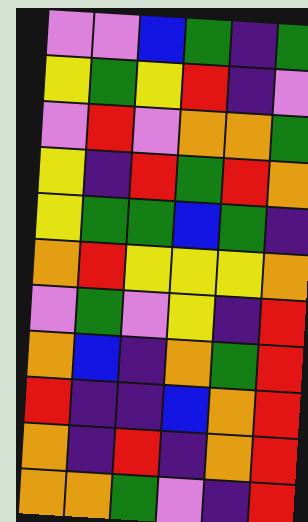[["violet", "violet", "blue", "green", "indigo", "green"], ["yellow", "green", "yellow", "red", "indigo", "violet"], ["violet", "red", "violet", "orange", "orange", "green"], ["yellow", "indigo", "red", "green", "red", "orange"], ["yellow", "green", "green", "blue", "green", "indigo"], ["orange", "red", "yellow", "yellow", "yellow", "orange"], ["violet", "green", "violet", "yellow", "indigo", "red"], ["orange", "blue", "indigo", "orange", "green", "red"], ["red", "indigo", "indigo", "blue", "orange", "red"], ["orange", "indigo", "red", "indigo", "orange", "red"], ["orange", "orange", "green", "violet", "indigo", "red"]]